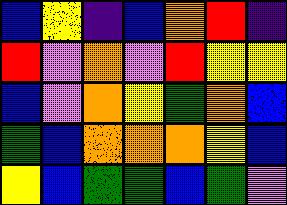[["blue", "yellow", "indigo", "blue", "orange", "red", "indigo"], ["red", "violet", "orange", "violet", "red", "yellow", "yellow"], ["blue", "violet", "orange", "yellow", "green", "orange", "blue"], ["green", "blue", "orange", "orange", "orange", "yellow", "blue"], ["yellow", "blue", "green", "green", "blue", "green", "violet"]]